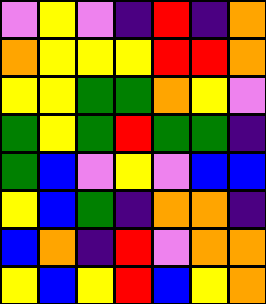[["violet", "yellow", "violet", "indigo", "red", "indigo", "orange"], ["orange", "yellow", "yellow", "yellow", "red", "red", "orange"], ["yellow", "yellow", "green", "green", "orange", "yellow", "violet"], ["green", "yellow", "green", "red", "green", "green", "indigo"], ["green", "blue", "violet", "yellow", "violet", "blue", "blue"], ["yellow", "blue", "green", "indigo", "orange", "orange", "indigo"], ["blue", "orange", "indigo", "red", "violet", "orange", "orange"], ["yellow", "blue", "yellow", "red", "blue", "yellow", "orange"]]